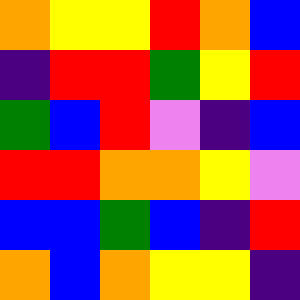[["orange", "yellow", "yellow", "red", "orange", "blue"], ["indigo", "red", "red", "green", "yellow", "red"], ["green", "blue", "red", "violet", "indigo", "blue"], ["red", "red", "orange", "orange", "yellow", "violet"], ["blue", "blue", "green", "blue", "indigo", "red"], ["orange", "blue", "orange", "yellow", "yellow", "indigo"]]